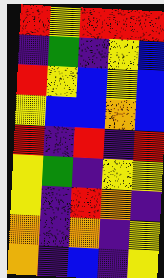[["red", "yellow", "red", "red", "red"], ["indigo", "green", "indigo", "yellow", "blue"], ["red", "yellow", "blue", "yellow", "blue"], ["yellow", "blue", "blue", "orange", "blue"], ["red", "indigo", "red", "indigo", "red"], ["yellow", "green", "indigo", "yellow", "yellow"], ["yellow", "indigo", "red", "orange", "indigo"], ["orange", "indigo", "orange", "indigo", "yellow"], ["orange", "indigo", "blue", "indigo", "yellow"]]